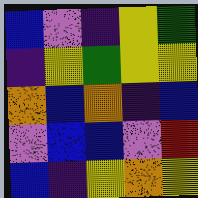[["blue", "violet", "indigo", "yellow", "green"], ["indigo", "yellow", "green", "yellow", "yellow"], ["orange", "blue", "orange", "indigo", "blue"], ["violet", "blue", "blue", "violet", "red"], ["blue", "indigo", "yellow", "orange", "yellow"]]